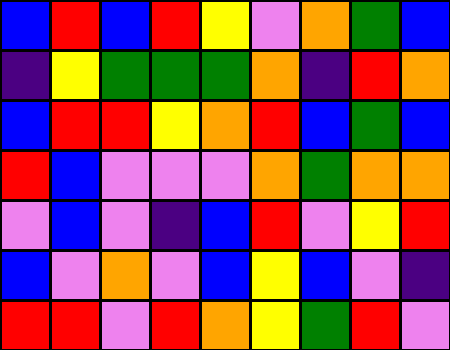[["blue", "red", "blue", "red", "yellow", "violet", "orange", "green", "blue"], ["indigo", "yellow", "green", "green", "green", "orange", "indigo", "red", "orange"], ["blue", "red", "red", "yellow", "orange", "red", "blue", "green", "blue"], ["red", "blue", "violet", "violet", "violet", "orange", "green", "orange", "orange"], ["violet", "blue", "violet", "indigo", "blue", "red", "violet", "yellow", "red"], ["blue", "violet", "orange", "violet", "blue", "yellow", "blue", "violet", "indigo"], ["red", "red", "violet", "red", "orange", "yellow", "green", "red", "violet"]]